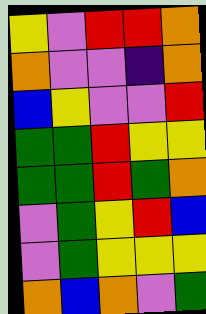[["yellow", "violet", "red", "red", "orange"], ["orange", "violet", "violet", "indigo", "orange"], ["blue", "yellow", "violet", "violet", "red"], ["green", "green", "red", "yellow", "yellow"], ["green", "green", "red", "green", "orange"], ["violet", "green", "yellow", "red", "blue"], ["violet", "green", "yellow", "yellow", "yellow"], ["orange", "blue", "orange", "violet", "green"]]